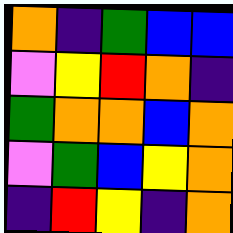[["orange", "indigo", "green", "blue", "blue"], ["violet", "yellow", "red", "orange", "indigo"], ["green", "orange", "orange", "blue", "orange"], ["violet", "green", "blue", "yellow", "orange"], ["indigo", "red", "yellow", "indigo", "orange"]]